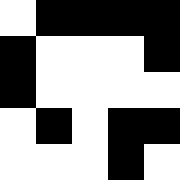[["white", "black", "black", "black", "black"], ["black", "white", "white", "white", "black"], ["black", "white", "white", "white", "white"], ["white", "black", "white", "black", "black"], ["white", "white", "white", "black", "white"]]